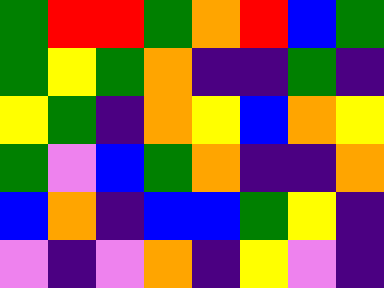[["green", "red", "red", "green", "orange", "red", "blue", "green"], ["green", "yellow", "green", "orange", "indigo", "indigo", "green", "indigo"], ["yellow", "green", "indigo", "orange", "yellow", "blue", "orange", "yellow"], ["green", "violet", "blue", "green", "orange", "indigo", "indigo", "orange"], ["blue", "orange", "indigo", "blue", "blue", "green", "yellow", "indigo"], ["violet", "indigo", "violet", "orange", "indigo", "yellow", "violet", "indigo"]]